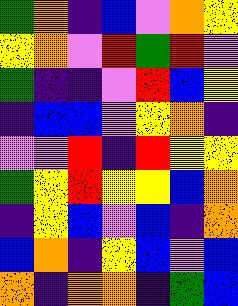[["green", "orange", "indigo", "blue", "violet", "orange", "yellow"], ["yellow", "orange", "violet", "red", "green", "red", "violet"], ["green", "indigo", "indigo", "violet", "red", "blue", "yellow"], ["indigo", "blue", "blue", "violet", "yellow", "orange", "indigo"], ["violet", "violet", "red", "indigo", "red", "yellow", "yellow"], ["green", "yellow", "red", "yellow", "yellow", "blue", "orange"], ["indigo", "yellow", "blue", "violet", "blue", "indigo", "orange"], ["blue", "orange", "indigo", "yellow", "blue", "violet", "blue"], ["orange", "indigo", "orange", "orange", "indigo", "green", "blue"]]